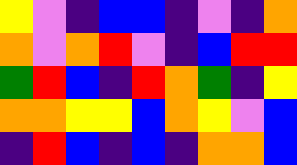[["yellow", "violet", "indigo", "blue", "blue", "indigo", "violet", "indigo", "orange"], ["orange", "violet", "orange", "red", "violet", "indigo", "blue", "red", "red"], ["green", "red", "blue", "indigo", "red", "orange", "green", "indigo", "yellow"], ["orange", "orange", "yellow", "yellow", "blue", "orange", "yellow", "violet", "blue"], ["indigo", "red", "blue", "indigo", "blue", "indigo", "orange", "orange", "blue"]]